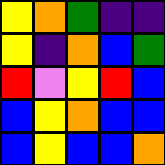[["yellow", "orange", "green", "indigo", "indigo"], ["yellow", "indigo", "orange", "blue", "green"], ["red", "violet", "yellow", "red", "blue"], ["blue", "yellow", "orange", "blue", "blue"], ["blue", "yellow", "blue", "blue", "orange"]]